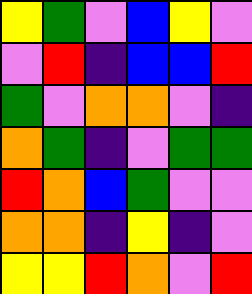[["yellow", "green", "violet", "blue", "yellow", "violet"], ["violet", "red", "indigo", "blue", "blue", "red"], ["green", "violet", "orange", "orange", "violet", "indigo"], ["orange", "green", "indigo", "violet", "green", "green"], ["red", "orange", "blue", "green", "violet", "violet"], ["orange", "orange", "indigo", "yellow", "indigo", "violet"], ["yellow", "yellow", "red", "orange", "violet", "red"]]